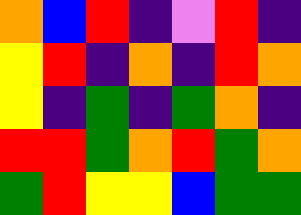[["orange", "blue", "red", "indigo", "violet", "red", "indigo"], ["yellow", "red", "indigo", "orange", "indigo", "red", "orange"], ["yellow", "indigo", "green", "indigo", "green", "orange", "indigo"], ["red", "red", "green", "orange", "red", "green", "orange"], ["green", "red", "yellow", "yellow", "blue", "green", "green"]]